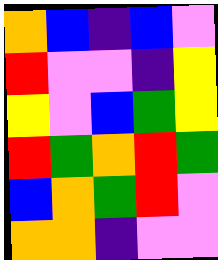[["orange", "blue", "indigo", "blue", "violet"], ["red", "violet", "violet", "indigo", "yellow"], ["yellow", "violet", "blue", "green", "yellow"], ["red", "green", "orange", "red", "green"], ["blue", "orange", "green", "red", "violet"], ["orange", "orange", "indigo", "violet", "violet"]]